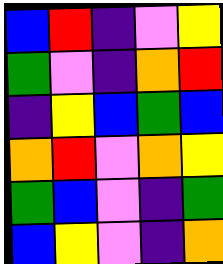[["blue", "red", "indigo", "violet", "yellow"], ["green", "violet", "indigo", "orange", "red"], ["indigo", "yellow", "blue", "green", "blue"], ["orange", "red", "violet", "orange", "yellow"], ["green", "blue", "violet", "indigo", "green"], ["blue", "yellow", "violet", "indigo", "orange"]]